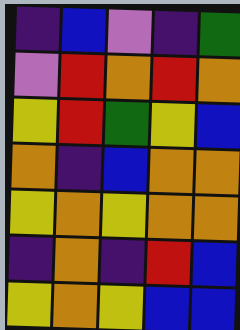[["indigo", "blue", "violet", "indigo", "green"], ["violet", "red", "orange", "red", "orange"], ["yellow", "red", "green", "yellow", "blue"], ["orange", "indigo", "blue", "orange", "orange"], ["yellow", "orange", "yellow", "orange", "orange"], ["indigo", "orange", "indigo", "red", "blue"], ["yellow", "orange", "yellow", "blue", "blue"]]